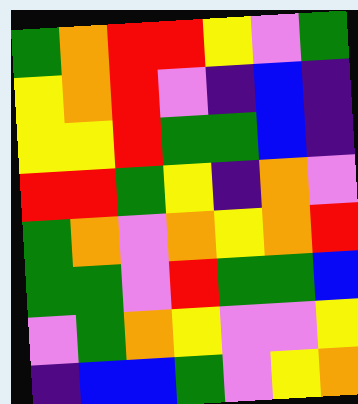[["green", "orange", "red", "red", "yellow", "violet", "green"], ["yellow", "orange", "red", "violet", "indigo", "blue", "indigo"], ["yellow", "yellow", "red", "green", "green", "blue", "indigo"], ["red", "red", "green", "yellow", "indigo", "orange", "violet"], ["green", "orange", "violet", "orange", "yellow", "orange", "red"], ["green", "green", "violet", "red", "green", "green", "blue"], ["violet", "green", "orange", "yellow", "violet", "violet", "yellow"], ["indigo", "blue", "blue", "green", "violet", "yellow", "orange"]]